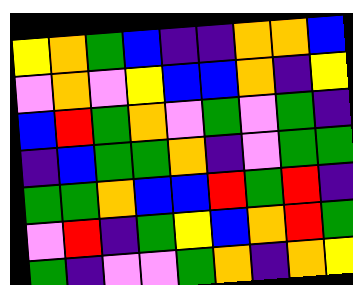[["yellow", "orange", "green", "blue", "indigo", "indigo", "orange", "orange", "blue"], ["violet", "orange", "violet", "yellow", "blue", "blue", "orange", "indigo", "yellow"], ["blue", "red", "green", "orange", "violet", "green", "violet", "green", "indigo"], ["indigo", "blue", "green", "green", "orange", "indigo", "violet", "green", "green"], ["green", "green", "orange", "blue", "blue", "red", "green", "red", "indigo"], ["violet", "red", "indigo", "green", "yellow", "blue", "orange", "red", "green"], ["green", "indigo", "violet", "violet", "green", "orange", "indigo", "orange", "yellow"]]